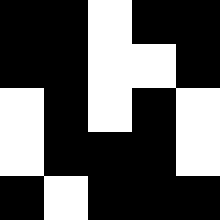[["black", "black", "white", "black", "black"], ["black", "black", "white", "white", "black"], ["white", "black", "white", "black", "white"], ["white", "black", "black", "black", "white"], ["black", "white", "black", "black", "black"]]